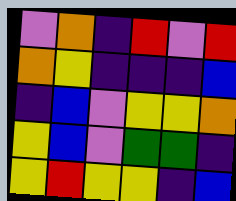[["violet", "orange", "indigo", "red", "violet", "red"], ["orange", "yellow", "indigo", "indigo", "indigo", "blue"], ["indigo", "blue", "violet", "yellow", "yellow", "orange"], ["yellow", "blue", "violet", "green", "green", "indigo"], ["yellow", "red", "yellow", "yellow", "indigo", "blue"]]